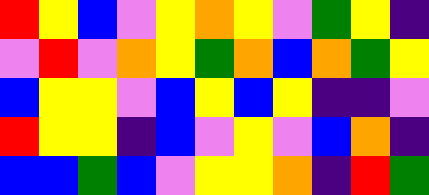[["red", "yellow", "blue", "violet", "yellow", "orange", "yellow", "violet", "green", "yellow", "indigo"], ["violet", "red", "violet", "orange", "yellow", "green", "orange", "blue", "orange", "green", "yellow"], ["blue", "yellow", "yellow", "violet", "blue", "yellow", "blue", "yellow", "indigo", "indigo", "violet"], ["red", "yellow", "yellow", "indigo", "blue", "violet", "yellow", "violet", "blue", "orange", "indigo"], ["blue", "blue", "green", "blue", "violet", "yellow", "yellow", "orange", "indigo", "red", "green"]]